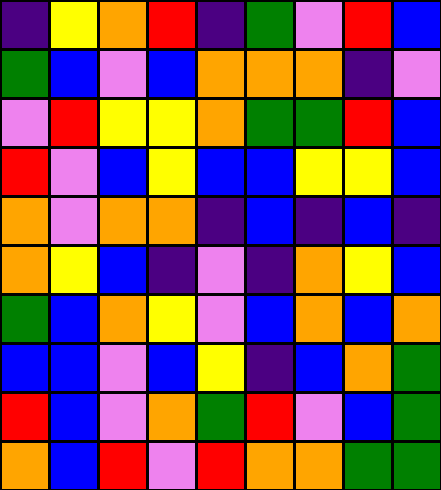[["indigo", "yellow", "orange", "red", "indigo", "green", "violet", "red", "blue"], ["green", "blue", "violet", "blue", "orange", "orange", "orange", "indigo", "violet"], ["violet", "red", "yellow", "yellow", "orange", "green", "green", "red", "blue"], ["red", "violet", "blue", "yellow", "blue", "blue", "yellow", "yellow", "blue"], ["orange", "violet", "orange", "orange", "indigo", "blue", "indigo", "blue", "indigo"], ["orange", "yellow", "blue", "indigo", "violet", "indigo", "orange", "yellow", "blue"], ["green", "blue", "orange", "yellow", "violet", "blue", "orange", "blue", "orange"], ["blue", "blue", "violet", "blue", "yellow", "indigo", "blue", "orange", "green"], ["red", "blue", "violet", "orange", "green", "red", "violet", "blue", "green"], ["orange", "blue", "red", "violet", "red", "orange", "orange", "green", "green"]]